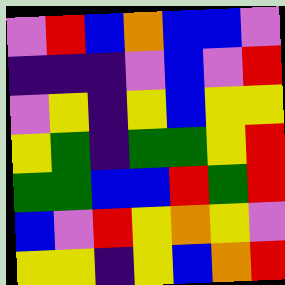[["violet", "red", "blue", "orange", "blue", "blue", "violet"], ["indigo", "indigo", "indigo", "violet", "blue", "violet", "red"], ["violet", "yellow", "indigo", "yellow", "blue", "yellow", "yellow"], ["yellow", "green", "indigo", "green", "green", "yellow", "red"], ["green", "green", "blue", "blue", "red", "green", "red"], ["blue", "violet", "red", "yellow", "orange", "yellow", "violet"], ["yellow", "yellow", "indigo", "yellow", "blue", "orange", "red"]]